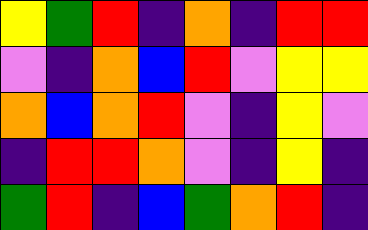[["yellow", "green", "red", "indigo", "orange", "indigo", "red", "red"], ["violet", "indigo", "orange", "blue", "red", "violet", "yellow", "yellow"], ["orange", "blue", "orange", "red", "violet", "indigo", "yellow", "violet"], ["indigo", "red", "red", "orange", "violet", "indigo", "yellow", "indigo"], ["green", "red", "indigo", "blue", "green", "orange", "red", "indigo"]]